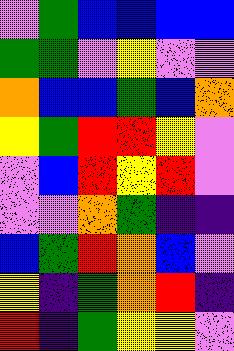[["violet", "green", "blue", "blue", "blue", "blue"], ["green", "green", "violet", "yellow", "violet", "violet"], ["orange", "blue", "blue", "green", "blue", "orange"], ["yellow", "green", "red", "red", "yellow", "violet"], ["violet", "blue", "red", "yellow", "red", "violet"], ["violet", "violet", "orange", "green", "indigo", "indigo"], ["blue", "green", "red", "orange", "blue", "violet"], ["yellow", "indigo", "green", "orange", "red", "indigo"], ["red", "indigo", "green", "yellow", "yellow", "violet"]]